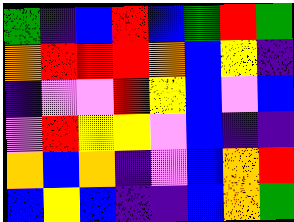[["green", "indigo", "blue", "red", "blue", "green", "red", "green"], ["orange", "red", "red", "red", "orange", "blue", "yellow", "indigo"], ["indigo", "violet", "violet", "red", "yellow", "blue", "violet", "blue"], ["violet", "red", "yellow", "yellow", "violet", "blue", "indigo", "indigo"], ["orange", "blue", "orange", "indigo", "violet", "blue", "orange", "red"], ["blue", "yellow", "blue", "indigo", "indigo", "blue", "orange", "green"]]